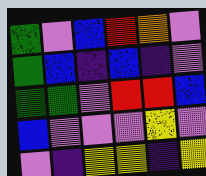[["green", "violet", "blue", "red", "orange", "violet"], ["green", "blue", "indigo", "blue", "indigo", "violet"], ["green", "green", "violet", "red", "red", "blue"], ["blue", "violet", "violet", "violet", "yellow", "violet"], ["violet", "indigo", "yellow", "yellow", "indigo", "yellow"]]